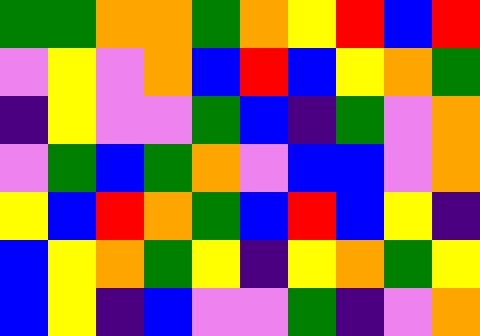[["green", "green", "orange", "orange", "green", "orange", "yellow", "red", "blue", "red"], ["violet", "yellow", "violet", "orange", "blue", "red", "blue", "yellow", "orange", "green"], ["indigo", "yellow", "violet", "violet", "green", "blue", "indigo", "green", "violet", "orange"], ["violet", "green", "blue", "green", "orange", "violet", "blue", "blue", "violet", "orange"], ["yellow", "blue", "red", "orange", "green", "blue", "red", "blue", "yellow", "indigo"], ["blue", "yellow", "orange", "green", "yellow", "indigo", "yellow", "orange", "green", "yellow"], ["blue", "yellow", "indigo", "blue", "violet", "violet", "green", "indigo", "violet", "orange"]]